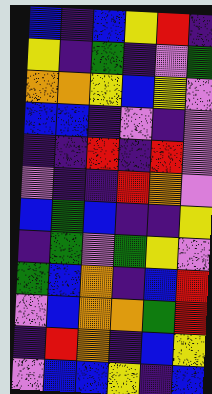[["blue", "indigo", "blue", "yellow", "red", "indigo"], ["yellow", "indigo", "green", "indigo", "violet", "green"], ["orange", "orange", "yellow", "blue", "yellow", "violet"], ["blue", "blue", "indigo", "violet", "indigo", "violet"], ["indigo", "indigo", "red", "indigo", "red", "violet"], ["violet", "indigo", "indigo", "red", "orange", "violet"], ["blue", "green", "blue", "indigo", "indigo", "yellow"], ["indigo", "green", "violet", "green", "yellow", "violet"], ["green", "blue", "orange", "indigo", "blue", "red"], ["violet", "blue", "orange", "orange", "green", "red"], ["indigo", "red", "orange", "indigo", "blue", "yellow"], ["violet", "blue", "blue", "yellow", "indigo", "blue"]]